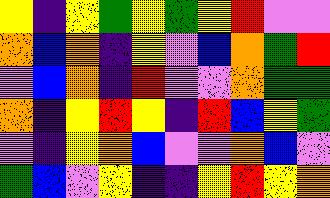[["yellow", "indigo", "yellow", "green", "yellow", "green", "yellow", "red", "violet", "violet"], ["orange", "blue", "orange", "indigo", "yellow", "violet", "blue", "orange", "green", "red"], ["violet", "blue", "orange", "indigo", "red", "violet", "violet", "orange", "green", "green"], ["orange", "indigo", "yellow", "red", "yellow", "indigo", "red", "blue", "yellow", "green"], ["violet", "indigo", "yellow", "orange", "blue", "violet", "violet", "orange", "blue", "violet"], ["green", "blue", "violet", "yellow", "indigo", "indigo", "yellow", "red", "yellow", "orange"]]